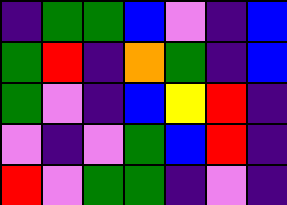[["indigo", "green", "green", "blue", "violet", "indigo", "blue"], ["green", "red", "indigo", "orange", "green", "indigo", "blue"], ["green", "violet", "indigo", "blue", "yellow", "red", "indigo"], ["violet", "indigo", "violet", "green", "blue", "red", "indigo"], ["red", "violet", "green", "green", "indigo", "violet", "indigo"]]